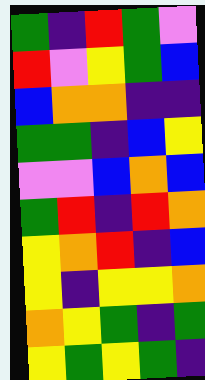[["green", "indigo", "red", "green", "violet"], ["red", "violet", "yellow", "green", "blue"], ["blue", "orange", "orange", "indigo", "indigo"], ["green", "green", "indigo", "blue", "yellow"], ["violet", "violet", "blue", "orange", "blue"], ["green", "red", "indigo", "red", "orange"], ["yellow", "orange", "red", "indigo", "blue"], ["yellow", "indigo", "yellow", "yellow", "orange"], ["orange", "yellow", "green", "indigo", "green"], ["yellow", "green", "yellow", "green", "indigo"]]